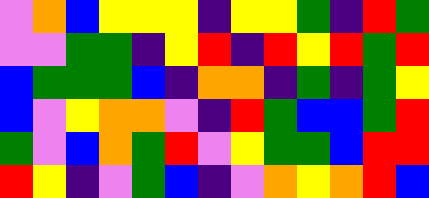[["violet", "orange", "blue", "yellow", "yellow", "yellow", "indigo", "yellow", "yellow", "green", "indigo", "red", "green"], ["violet", "violet", "green", "green", "indigo", "yellow", "red", "indigo", "red", "yellow", "red", "green", "red"], ["blue", "green", "green", "green", "blue", "indigo", "orange", "orange", "indigo", "green", "indigo", "green", "yellow"], ["blue", "violet", "yellow", "orange", "orange", "violet", "indigo", "red", "green", "blue", "blue", "green", "red"], ["green", "violet", "blue", "orange", "green", "red", "violet", "yellow", "green", "green", "blue", "red", "red"], ["red", "yellow", "indigo", "violet", "green", "blue", "indigo", "violet", "orange", "yellow", "orange", "red", "blue"]]